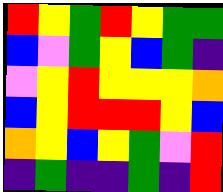[["red", "yellow", "green", "red", "yellow", "green", "green"], ["blue", "violet", "green", "yellow", "blue", "green", "indigo"], ["violet", "yellow", "red", "yellow", "yellow", "yellow", "orange"], ["blue", "yellow", "red", "red", "red", "yellow", "blue"], ["orange", "yellow", "blue", "yellow", "green", "violet", "red"], ["indigo", "green", "indigo", "indigo", "green", "indigo", "red"]]